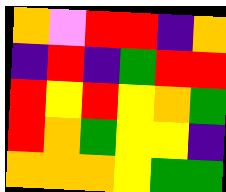[["orange", "violet", "red", "red", "indigo", "orange"], ["indigo", "red", "indigo", "green", "red", "red"], ["red", "yellow", "red", "yellow", "orange", "green"], ["red", "orange", "green", "yellow", "yellow", "indigo"], ["orange", "orange", "orange", "yellow", "green", "green"]]